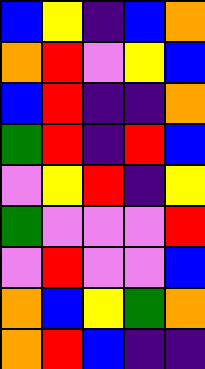[["blue", "yellow", "indigo", "blue", "orange"], ["orange", "red", "violet", "yellow", "blue"], ["blue", "red", "indigo", "indigo", "orange"], ["green", "red", "indigo", "red", "blue"], ["violet", "yellow", "red", "indigo", "yellow"], ["green", "violet", "violet", "violet", "red"], ["violet", "red", "violet", "violet", "blue"], ["orange", "blue", "yellow", "green", "orange"], ["orange", "red", "blue", "indigo", "indigo"]]